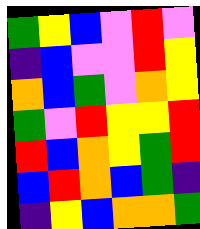[["green", "yellow", "blue", "violet", "red", "violet"], ["indigo", "blue", "violet", "violet", "red", "yellow"], ["orange", "blue", "green", "violet", "orange", "yellow"], ["green", "violet", "red", "yellow", "yellow", "red"], ["red", "blue", "orange", "yellow", "green", "red"], ["blue", "red", "orange", "blue", "green", "indigo"], ["indigo", "yellow", "blue", "orange", "orange", "green"]]